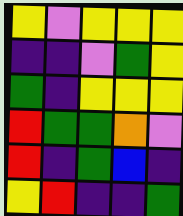[["yellow", "violet", "yellow", "yellow", "yellow"], ["indigo", "indigo", "violet", "green", "yellow"], ["green", "indigo", "yellow", "yellow", "yellow"], ["red", "green", "green", "orange", "violet"], ["red", "indigo", "green", "blue", "indigo"], ["yellow", "red", "indigo", "indigo", "green"]]